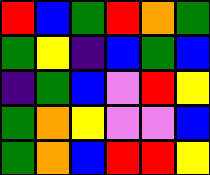[["red", "blue", "green", "red", "orange", "green"], ["green", "yellow", "indigo", "blue", "green", "blue"], ["indigo", "green", "blue", "violet", "red", "yellow"], ["green", "orange", "yellow", "violet", "violet", "blue"], ["green", "orange", "blue", "red", "red", "yellow"]]